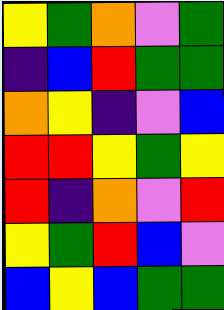[["yellow", "green", "orange", "violet", "green"], ["indigo", "blue", "red", "green", "green"], ["orange", "yellow", "indigo", "violet", "blue"], ["red", "red", "yellow", "green", "yellow"], ["red", "indigo", "orange", "violet", "red"], ["yellow", "green", "red", "blue", "violet"], ["blue", "yellow", "blue", "green", "green"]]